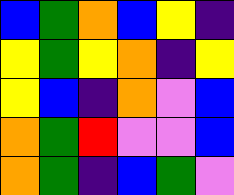[["blue", "green", "orange", "blue", "yellow", "indigo"], ["yellow", "green", "yellow", "orange", "indigo", "yellow"], ["yellow", "blue", "indigo", "orange", "violet", "blue"], ["orange", "green", "red", "violet", "violet", "blue"], ["orange", "green", "indigo", "blue", "green", "violet"]]